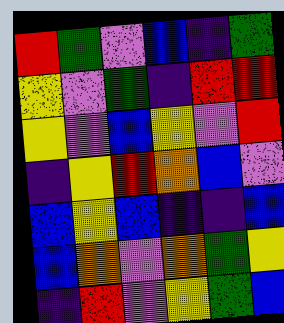[["red", "green", "violet", "blue", "indigo", "green"], ["yellow", "violet", "green", "indigo", "red", "red"], ["yellow", "violet", "blue", "yellow", "violet", "red"], ["indigo", "yellow", "red", "orange", "blue", "violet"], ["blue", "yellow", "blue", "indigo", "indigo", "blue"], ["blue", "orange", "violet", "orange", "green", "yellow"], ["indigo", "red", "violet", "yellow", "green", "blue"]]